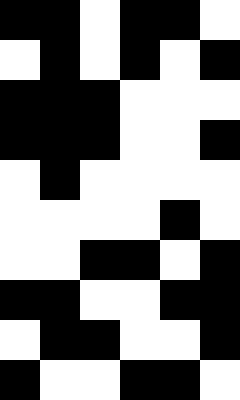[["black", "black", "white", "black", "black", "white"], ["white", "black", "white", "black", "white", "black"], ["black", "black", "black", "white", "white", "white"], ["black", "black", "black", "white", "white", "black"], ["white", "black", "white", "white", "white", "white"], ["white", "white", "white", "white", "black", "white"], ["white", "white", "black", "black", "white", "black"], ["black", "black", "white", "white", "black", "black"], ["white", "black", "black", "white", "white", "black"], ["black", "white", "white", "black", "black", "white"]]